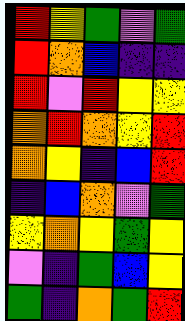[["red", "yellow", "green", "violet", "green"], ["red", "orange", "blue", "indigo", "indigo"], ["red", "violet", "red", "yellow", "yellow"], ["orange", "red", "orange", "yellow", "red"], ["orange", "yellow", "indigo", "blue", "red"], ["indigo", "blue", "orange", "violet", "green"], ["yellow", "orange", "yellow", "green", "yellow"], ["violet", "indigo", "green", "blue", "yellow"], ["green", "indigo", "orange", "green", "red"]]